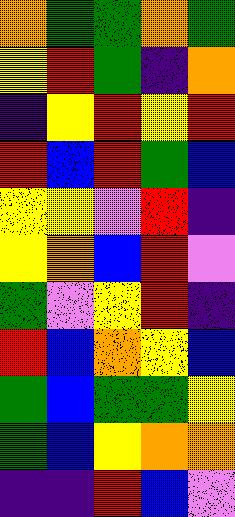[["orange", "green", "green", "orange", "green"], ["yellow", "red", "green", "indigo", "orange"], ["indigo", "yellow", "red", "yellow", "red"], ["red", "blue", "red", "green", "blue"], ["yellow", "yellow", "violet", "red", "indigo"], ["yellow", "orange", "blue", "red", "violet"], ["green", "violet", "yellow", "red", "indigo"], ["red", "blue", "orange", "yellow", "blue"], ["green", "blue", "green", "green", "yellow"], ["green", "blue", "yellow", "orange", "orange"], ["indigo", "indigo", "red", "blue", "violet"]]